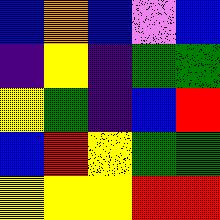[["blue", "orange", "blue", "violet", "blue"], ["indigo", "yellow", "indigo", "green", "green"], ["yellow", "green", "indigo", "blue", "red"], ["blue", "red", "yellow", "green", "green"], ["yellow", "yellow", "yellow", "red", "red"]]